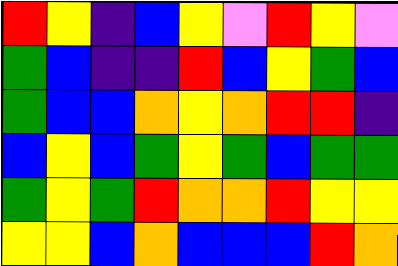[["red", "yellow", "indigo", "blue", "yellow", "violet", "red", "yellow", "violet"], ["green", "blue", "indigo", "indigo", "red", "blue", "yellow", "green", "blue"], ["green", "blue", "blue", "orange", "yellow", "orange", "red", "red", "indigo"], ["blue", "yellow", "blue", "green", "yellow", "green", "blue", "green", "green"], ["green", "yellow", "green", "red", "orange", "orange", "red", "yellow", "yellow"], ["yellow", "yellow", "blue", "orange", "blue", "blue", "blue", "red", "orange"]]